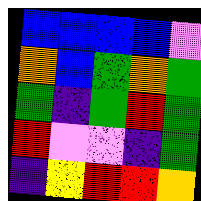[["blue", "blue", "blue", "blue", "violet"], ["orange", "blue", "green", "orange", "green"], ["green", "indigo", "green", "red", "green"], ["red", "violet", "violet", "indigo", "green"], ["indigo", "yellow", "red", "red", "orange"]]